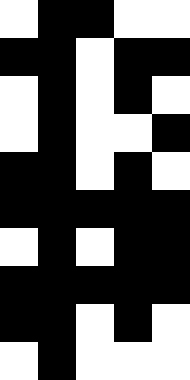[["white", "black", "black", "white", "white"], ["black", "black", "white", "black", "black"], ["white", "black", "white", "black", "white"], ["white", "black", "white", "white", "black"], ["black", "black", "white", "black", "white"], ["black", "black", "black", "black", "black"], ["white", "black", "white", "black", "black"], ["black", "black", "black", "black", "black"], ["black", "black", "white", "black", "white"], ["white", "black", "white", "white", "white"]]